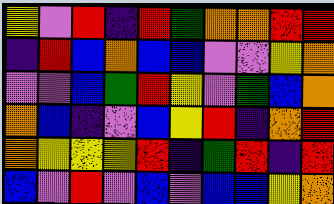[["yellow", "violet", "red", "indigo", "red", "green", "orange", "orange", "red", "red"], ["indigo", "red", "blue", "orange", "blue", "blue", "violet", "violet", "yellow", "orange"], ["violet", "violet", "blue", "green", "red", "yellow", "violet", "green", "blue", "orange"], ["orange", "blue", "indigo", "violet", "blue", "yellow", "red", "indigo", "orange", "red"], ["orange", "yellow", "yellow", "yellow", "red", "indigo", "green", "red", "indigo", "red"], ["blue", "violet", "red", "violet", "blue", "violet", "blue", "blue", "yellow", "orange"]]